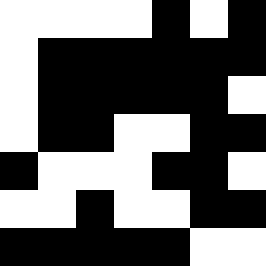[["white", "white", "white", "white", "black", "white", "black"], ["white", "black", "black", "black", "black", "black", "black"], ["white", "black", "black", "black", "black", "black", "white"], ["white", "black", "black", "white", "white", "black", "black"], ["black", "white", "white", "white", "black", "black", "white"], ["white", "white", "black", "white", "white", "black", "black"], ["black", "black", "black", "black", "black", "white", "white"]]